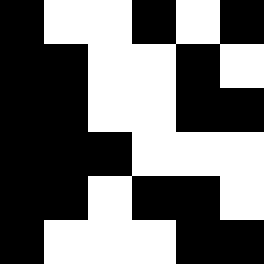[["black", "white", "white", "black", "white", "black"], ["black", "black", "white", "white", "black", "white"], ["black", "black", "white", "white", "black", "black"], ["black", "black", "black", "white", "white", "white"], ["black", "black", "white", "black", "black", "white"], ["black", "white", "white", "white", "black", "black"]]